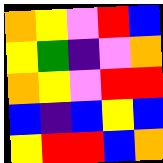[["orange", "yellow", "violet", "red", "blue"], ["yellow", "green", "indigo", "violet", "orange"], ["orange", "yellow", "violet", "red", "red"], ["blue", "indigo", "blue", "yellow", "blue"], ["yellow", "red", "red", "blue", "orange"]]